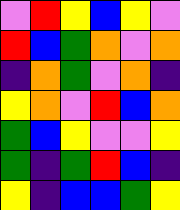[["violet", "red", "yellow", "blue", "yellow", "violet"], ["red", "blue", "green", "orange", "violet", "orange"], ["indigo", "orange", "green", "violet", "orange", "indigo"], ["yellow", "orange", "violet", "red", "blue", "orange"], ["green", "blue", "yellow", "violet", "violet", "yellow"], ["green", "indigo", "green", "red", "blue", "indigo"], ["yellow", "indigo", "blue", "blue", "green", "yellow"]]